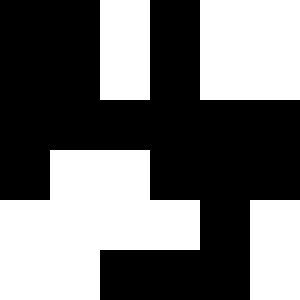[["black", "black", "white", "black", "white", "white"], ["black", "black", "white", "black", "white", "white"], ["black", "black", "black", "black", "black", "black"], ["black", "white", "white", "black", "black", "black"], ["white", "white", "white", "white", "black", "white"], ["white", "white", "black", "black", "black", "white"]]